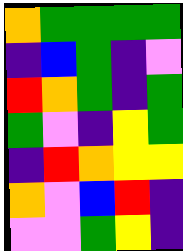[["orange", "green", "green", "green", "green"], ["indigo", "blue", "green", "indigo", "violet"], ["red", "orange", "green", "indigo", "green"], ["green", "violet", "indigo", "yellow", "green"], ["indigo", "red", "orange", "yellow", "yellow"], ["orange", "violet", "blue", "red", "indigo"], ["violet", "violet", "green", "yellow", "indigo"]]